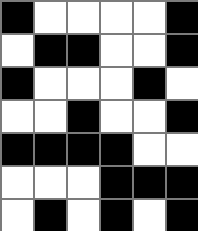[["black", "white", "white", "white", "white", "black"], ["white", "black", "black", "white", "white", "black"], ["black", "white", "white", "white", "black", "white"], ["white", "white", "black", "white", "white", "black"], ["black", "black", "black", "black", "white", "white"], ["white", "white", "white", "black", "black", "black"], ["white", "black", "white", "black", "white", "black"]]